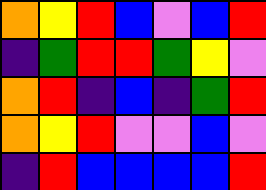[["orange", "yellow", "red", "blue", "violet", "blue", "red"], ["indigo", "green", "red", "red", "green", "yellow", "violet"], ["orange", "red", "indigo", "blue", "indigo", "green", "red"], ["orange", "yellow", "red", "violet", "violet", "blue", "violet"], ["indigo", "red", "blue", "blue", "blue", "blue", "red"]]